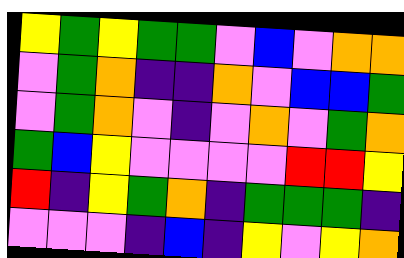[["yellow", "green", "yellow", "green", "green", "violet", "blue", "violet", "orange", "orange"], ["violet", "green", "orange", "indigo", "indigo", "orange", "violet", "blue", "blue", "green"], ["violet", "green", "orange", "violet", "indigo", "violet", "orange", "violet", "green", "orange"], ["green", "blue", "yellow", "violet", "violet", "violet", "violet", "red", "red", "yellow"], ["red", "indigo", "yellow", "green", "orange", "indigo", "green", "green", "green", "indigo"], ["violet", "violet", "violet", "indigo", "blue", "indigo", "yellow", "violet", "yellow", "orange"]]